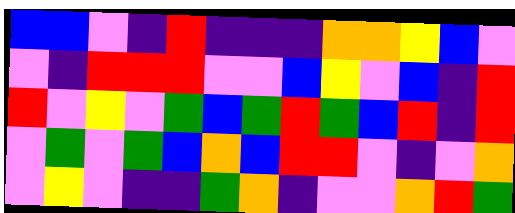[["blue", "blue", "violet", "indigo", "red", "indigo", "indigo", "indigo", "orange", "orange", "yellow", "blue", "violet"], ["violet", "indigo", "red", "red", "red", "violet", "violet", "blue", "yellow", "violet", "blue", "indigo", "red"], ["red", "violet", "yellow", "violet", "green", "blue", "green", "red", "green", "blue", "red", "indigo", "red"], ["violet", "green", "violet", "green", "blue", "orange", "blue", "red", "red", "violet", "indigo", "violet", "orange"], ["violet", "yellow", "violet", "indigo", "indigo", "green", "orange", "indigo", "violet", "violet", "orange", "red", "green"]]